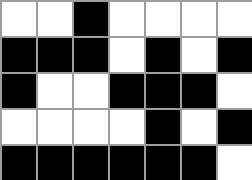[["white", "white", "black", "white", "white", "white", "white"], ["black", "black", "black", "white", "black", "white", "black"], ["black", "white", "white", "black", "black", "black", "white"], ["white", "white", "white", "white", "black", "white", "black"], ["black", "black", "black", "black", "black", "black", "white"]]